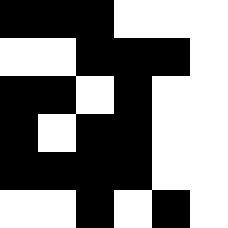[["black", "black", "black", "white", "white", "white"], ["white", "white", "black", "black", "black", "white"], ["black", "black", "white", "black", "white", "white"], ["black", "white", "black", "black", "white", "white"], ["black", "black", "black", "black", "white", "white"], ["white", "white", "black", "white", "black", "white"]]